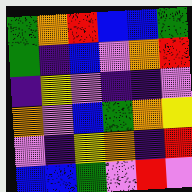[["green", "orange", "red", "blue", "blue", "green"], ["green", "indigo", "blue", "violet", "orange", "red"], ["indigo", "yellow", "violet", "indigo", "indigo", "violet"], ["orange", "violet", "blue", "green", "orange", "yellow"], ["violet", "indigo", "yellow", "orange", "indigo", "red"], ["blue", "blue", "green", "violet", "red", "violet"]]